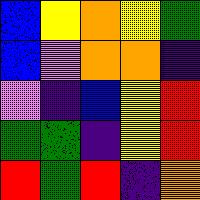[["blue", "yellow", "orange", "yellow", "green"], ["blue", "violet", "orange", "orange", "indigo"], ["violet", "indigo", "blue", "yellow", "red"], ["green", "green", "indigo", "yellow", "red"], ["red", "green", "red", "indigo", "orange"]]